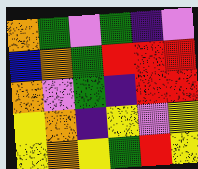[["orange", "green", "violet", "green", "indigo", "violet"], ["blue", "orange", "green", "red", "red", "red"], ["orange", "violet", "green", "indigo", "red", "red"], ["yellow", "orange", "indigo", "yellow", "violet", "yellow"], ["yellow", "orange", "yellow", "green", "red", "yellow"]]